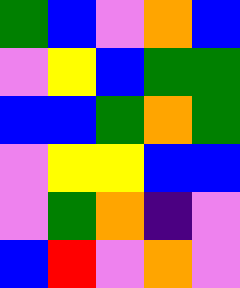[["green", "blue", "violet", "orange", "blue"], ["violet", "yellow", "blue", "green", "green"], ["blue", "blue", "green", "orange", "green"], ["violet", "yellow", "yellow", "blue", "blue"], ["violet", "green", "orange", "indigo", "violet"], ["blue", "red", "violet", "orange", "violet"]]